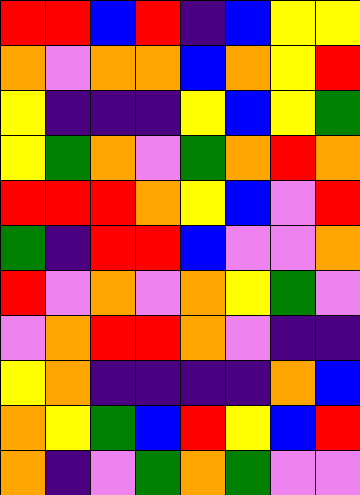[["red", "red", "blue", "red", "indigo", "blue", "yellow", "yellow"], ["orange", "violet", "orange", "orange", "blue", "orange", "yellow", "red"], ["yellow", "indigo", "indigo", "indigo", "yellow", "blue", "yellow", "green"], ["yellow", "green", "orange", "violet", "green", "orange", "red", "orange"], ["red", "red", "red", "orange", "yellow", "blue", "violet", "red"], ["green", "indigo", "red", "red", "blue", "violet", "violet", "orange"], ["red", "violet", "orange", "violet", "orange", "yellow", "green", "violet"], ["violet", "orange", "red", "red", "orange", "violet", "indigo", "indigo"], ["yellow", "orange", "indigo", "indigo", "indigo", "indigo", "orange", "blue"], ["orange", "yellow", "green", "blue", "red", "yellow", "blue", "red"], ["orange", "indigo", "violet", "green", "orange", "green", "violet", "violet"]]